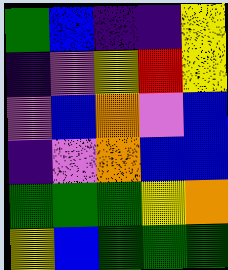[["green", "blue", "indigo", "indigo", "yellow"], ["indigo", "violet", "yellow", "red", "yellow"], ["violet", "blue", "orange", "violet", "blue"], ["indigo", "violet", "orange", "blue", "blue"], ["green", "green", "green", "yellow", "orange"], ["yellow", "blue", "green", "green", "green"]]